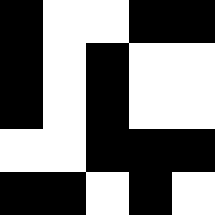[["black", "white", "white", "black", "black"], ["black", "white", "black", "white", "white"], ["black", "white", "black", "white", "white"], ["white", "white", "black", "black", "black"], ["black", "black", "white", "black", "white"]]